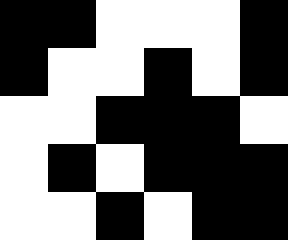[["black", "black", "white", "white", "white", "black"], ["black", "white", "white", "black", "white", "black"], ["white", "white", "black", "black", "black", "white"], ["white", "black", "white", "black", "black", "black"], ["white", "white", "black", "white", "black", "black"]]